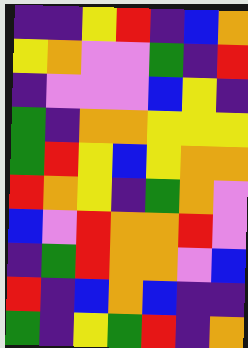[["indigo", "indigo", "yellow", "red", "indigo", "blue", "orange"], ["yellow", "orange", "violet", "violet", "green", "indigo", "red"], ["indigo", "violet", "violet", "violet", "blue", "yellow", "indigo"], ["green", "indigo", "orange", "orange", "yellow", "yellow", "yellow"], ["green", "red", "yellow", "blue", "yellow", "orange", "orange"], ["red", "orange", "yellow", "indigo", "green", "orange", "violet"], ["blue", "violet", "red", "orange", "orange", "red", "violet"], ["indigo", "green", "red", "orange", "orange", "violet", "blue"], ["red", "indigo", "blue", "orange", "blue", "indigo", "indigo"], ["green", "indigo", "yellow", "green", "red", "indigo", "orange"]]